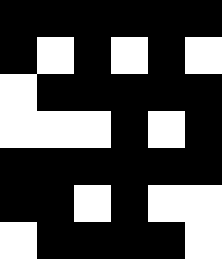[["black", "black", "black", "black", "black", "black"], ["black", "white", "black", "white", "black", "white"], ["white", "black", "black", "black", "black", "black"], ["white", "white", "white", "black", "white", "black"], ["black", "black", "black", "black", "black", "black"], ["black", "black", "white", "black", "white", "white"], ["white", "black", "black", "black", "black", "white"]]